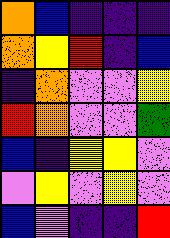[["orange", "blue", "indigo", "indigo", "indigo"], ["orange", "yellow", "red", "indigo", "blue"], ["indigo", "orange", "violet", "violet", "yellow"], ["red", "orange", "violet", "violet", "green"], ["blue", "indigo", "yellow", "yellow", "violet"], ["violet", "yellow", "violet", "yellow", "violet"], ["blue", "violet", "indigo", "indigo", "red"]]